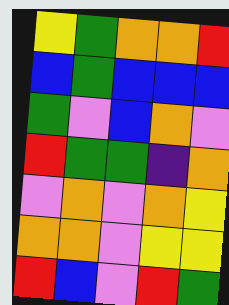[["yellow", "green", "orange", "orange", "red"], ["blue", "green", "blue", "blue", "blue"], ["green", "violet", "blue", "orange", "violet"], ["red", "green", "green", "indigo", "orange"], ["violet", "orange", "violet", "orange", "yellow"], ["orange", "orange", "violet", "yellow", "yellow"], ["red", "blue", "violet", "red", "green"]]